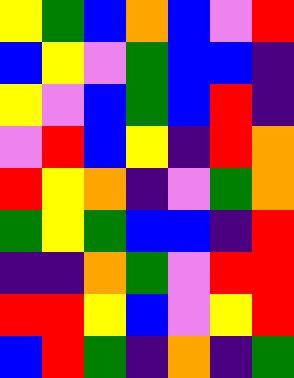[["yellow", "green", "blue", "orange", "blue", "violet", "red"], ["blue", "yellow", "violet", "green", "blue", "blue", "indigo"], ["yellow", "violet", "blue", "green", "blue", "red", "indigo"], ["violet", "red", "blue", "yellow", "indigo", "red", "orange"], ["red", "yellow", "orange", "indigo", "violet", "green", "orange"], ["green", "yellow", "green", "blue", "blue", "indigo", "red"], ["indigo", "indigo", "orange", "green", "violet", "red", "red"], ["red", "red", "yellow", "blue", "violet", "yellow", "red"], ["blue", "red", "green", "indigo", "orange", "indigo", "green"]]